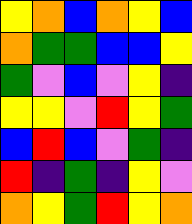[["yellow", "orange", "blue", "orange", "yellow", "blue"], ["orange", "green", "green", "blue", "blue", "yellow"], ["green", "violet", "blue", "violet", "yellow", "indigo"], ["yellow", "yellow", "violet", "red", "yellow", "green"], ["blue", "red", "blue", "violet", "green", "indigo"], ["red", "indigo", "green", "indigo", "yellow", "violet"], ["orange", "yellow", "green", "red", "yellow", "orange"]]